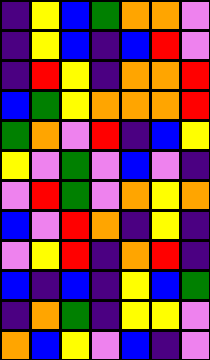[["indigo", "yellow", "blue", "green", "orange", "orange", "violet"], ["indigo", "yellow", "blue", "indigo", "blue", "red", "violet"], ["indigo", "red", "yellow", "indigo", "orange", "orange", "red"], ["blue", "green", "yellow", "orange", "orange", "orange", "red"], ["green", "orange", "violet", "red", "indigo", "blue", "yellow"], ["yellow", "violet", "green", "violet", "blue", "violet", "indigo"], ["violet", "red", "green", "violet", "orange", "yellow", "orange"], ["blue", "violet", "red", "orange", "indigo", "yellow", "indigo"], ["violet", "yellow", "red", "indigo", "orange", "red", "indigo"], ["blue", "indigo", "blue", "indigo", "yellow", "blue", "green"], ["indigo", "orange", "green", "indigo", "yellow", "yellow", "violet"], ["orange", "blue", "yellow", "violet", "blue", "indigo", "violet"]]